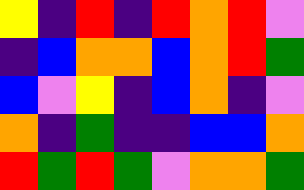[["yellow", "indigo", "red", "indigo", "red", "orange", "red", "violet"], ["indigo", "blue", "orange", "orange", "blue", "orange", "red", "green"], ["blue", "violet", "yellow", "indigo", "blue", "orange", "indigo", "violet"], ["orange", "indigo", "green", "indigo", "indigo", "blue", "blue", "orange"], ["red", "green", "red", "green", "violet", "orange", "orange", "green"]]